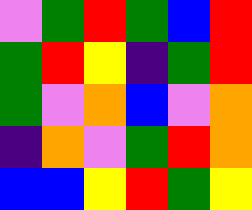[["violet", "green", "red", "green", "blue", "red"], ["green", "red", "yellow", "indigo", "green", "red"], ["green", "violet", "orange", "blue", "violet", "orange"], ["indigo", "orange", "violet", "green", "red", "orange"], ["blue", "blue", "yellow", "red", "green", "yellow"]]